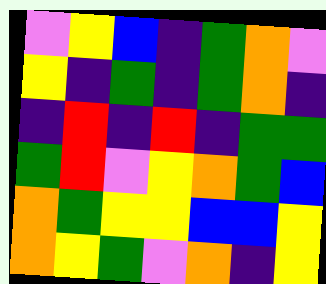[["violet", "yellow", "blue", "indigo", "green", "orange", "violet"], ["yellow", "indigo", "green", "indigo", "green", "orange", "indigo"], ["indigo", "red", "indigo", "red", "indigo", "green", "green"], ["green", "red", "violet", "yellow", "orange", "green", "blue"], ["orange", "green", "yellow", "yellow", "blue", "blue", "yellow"], ["orange", "yellow", "green", "violet", "orange", "indigo", "yellow"]]